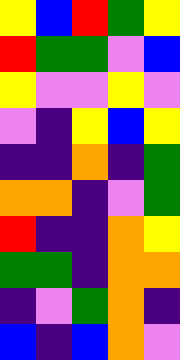[["yellow", "blue", "red", "green", "yellow"], ["red", "green", "green", "violet", "blue"], ["yellow", "violet", "violet", "yellow", "violet"], ["violet", "indigo", "yellow", "blue", "yellow"], ["indigo", "indigo", "orange", "indigo", "green"], ["orange", "orange", "indigo", "violet", "green"], ["red", "indigo", "indigo", "orange", "yellow"], ["green", "green", "indigo", "orange", "orange"], ["indigo", "violet", "green", "orange", "indigo"], ["blue", "indigo", "blue", "orange", "violet"]]